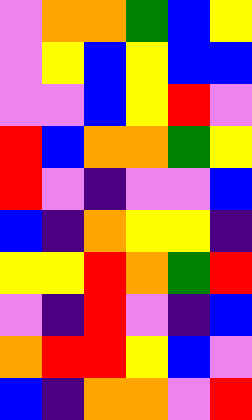[["violet", "orange", "orange", "green", "blue", "yellow"], ["violet", "yellow", "blue", "yellow", "blue", "blue"], ["violet", "violet", "blue", "yellow", "red", "violet"], ["red", "blue", "orange", "orange", "green", "yellow"], ["red", "violet", "indigo", "violet", "violet", "blue"], ["blue", "indigo", "orange", "yellow", "yellow", "indigo"], ["yellow", "yellow", "red", "orange", "green", "red"], ["violet", "indigo", "red", "violet", "indigo", "blue"], ["orange", "red", "red", "yellow", "blue", "violet"], ["blue", "indigo", "orange", "orange", "violet", "red"]]